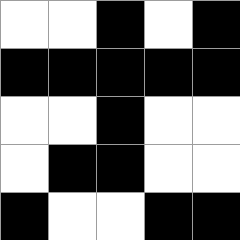[["white", "white", "black", "white", "black"], ["black", "black", "black", "black", "black"], ["white", "white", "black", "white", "white"], ["white", "black", "black", "white", "white"], ["black", "white", "white", "black", "black"]]